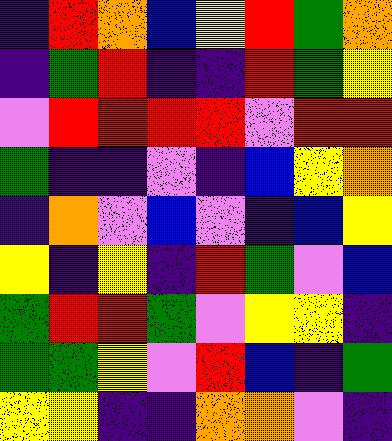[["indigo", "red", "orange", "blue", "yellow", "red", "green", "orange"], ["indigo", "green", "red", "indigo", "indigo", "red", "green", "yellow"], ["violet", "red", "red", "red", "red", "violet", "red", "red"], ["green", "indigo", "indigo", "violet", "indigo", "blue", "yellow", "orange"], ["indigo", "orange", "violet", "blue", "violet", "indigo", "blue", "yellow"], ["yellow", "indigo", "yellow", "indigo", "red", "green", "violet", "blue"], ["green", "red", "red", "green", "violet", "yellow", "yellow", "indigo"], ["green", "green", "yellow", "violet", "red", "blue", "indigo", "green"], ["yellow", "yellow", "indigo", "indigo", "orange", "orange", "violet", "indigo"]]